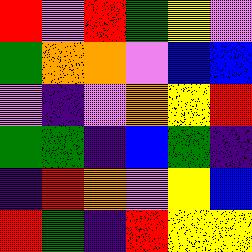[["red", "violet", "red", "green", "yellow", "violet"], ["green", "orange", "orange", "violet", "blue", "blue"], ["violet", "indigo", "violet", "orange", "yellow", "red"], ["green", "green", "indigo", "blue", "green", "indigo"], ["indigo", "red", "orange", "violet", "yellow", "blue"], ["red", "green", "indigo", "red", "yellow", "yellow"]]